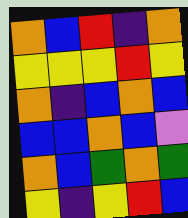[["orange", "blue", "red", "indigo", "orange"], ["yellow", "yellow", "yellow", "red", "yellow"], ["orange", "indigo", "blue", "orange", "blue"], ["blue", "blue", "orange", "blue", "violet"], ["orange", "blue", "green", "orange", "green"], ["yellow", "indigo", "yellow", "red", "blue"]]